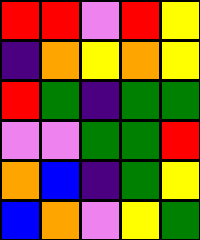[["red", "red", "violet", "red", "yellow"], ["indigo", "orange", "yellow", "orange", "yellow"], ["red", "green", "indigo", "green", "green"], ["violet", "violet", "green", "green", "red"], ["orange", "blue", "indigo", "green", "yellow"], ["blue", "orange", "violet", "yellow", "green"]]